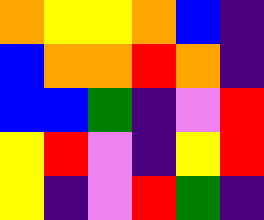[["orange", "yellow", "yellow", "orange", "blue", "indigo"], ["blue", "orange", "orange", "red", "orange", "indigo"], ["blue", "blue", "green", "indigo", "violet", "red"], ["yellow", "red", "violet", "indigo", "yellow", "red"], ["yellow", "indigo", "violet", "red", "green", "indigo"]]